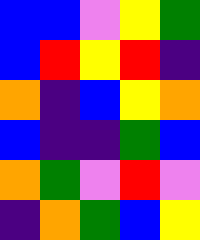[["blue", "blue", "violet", "yellow", "green"], ["blue", "red", "yellow", "red", "indigo"], ["orange", "indigo", "blue", "yellow", "orange"], ["blue", "indigo", "indigo", "green", "blue"], ["orange", "green", "violet", "red", "violet"], ["indigo", "orange", "green", "blue", "yellow"]]